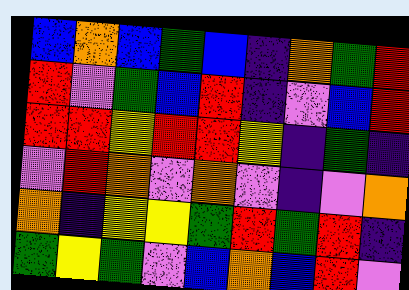[["blue", "orange", "blue", "green", "blue", "indigo", "orange", "green", "red"], ["red", "violet", "green", "blue", "red", "indigo", "violet", "blue", "red"], ["red", "red", "yellow", "red", "red", "yellow", "indigo", "green", "indigo"], ["violet", "red", "orange", "violet", "orange", "violet", "indigo", "violet", "orange"], ["orange", "indigo", "yellow", "yellow", "green", "red", "green", "red", "indigo"], ["green", "yellow", "green", "violet", "blue", "orange", "blue", "red", "violet"]]